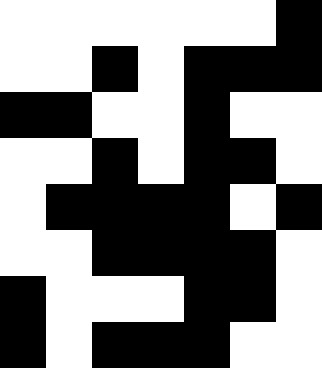[["white", "white", "white", "white", "white", "white", "black"], ["white", "white", "black", "white", "black", "black", "black"], ["black", "black", "white", "white", "black", "white", "white"], ["white", "white", "black", "white", "black", "black", "white"], ["white", "black", "black", "black", "black", "white", "black"], ["white", "white", "black", "black", "black", "black", "white"], ["black", "white", "white", "white", "black", "black", "white"], ["black", "white", "black", "black", "black", "white", "white"]]